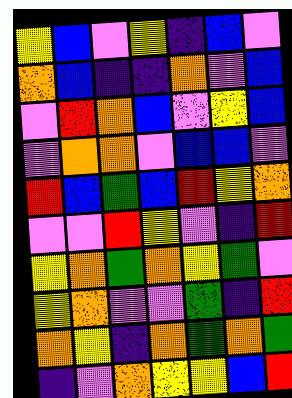[["yellow", "blue", "violet", "yellow", "indigo", "blue", "violet"], ["orange", "blue", "indigo", "indigo", "orange", "violet", "blue"], ["violet", "red", "orange", "blue", "violet", "yellow", "blue"], ["violet", "orange", "orange", "violet", "blue", "blue", "violet"], ["red", "blue", "green", "blue", "red", "yellow", "orange"], ["violet", "violet", "red", "yellow", "violet", "indigo", "red"], ["yellow", "orange", "green", "orange", "yellow", "green", "violet"], ["yellow", "orange", "violet", "violet", "green", "indigo", "red"], ["orange", "yellow", "indigo", "orange", "green", "orange", "green"], ["indigo", "violet", "orange", "yellow", "yellow", "blue", "red"]]